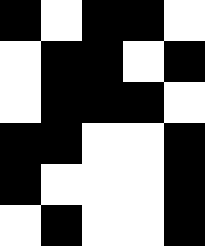[["black", "white", "black", "black", "white"], ["white", "black", "black", "white", "black"], ["white", "black", "black", "black", "white"], ["black", "black", "white", "white", "black"], ["black", "white", "white", "white", "black"], ["white", "black", "white", "white", "black"]]